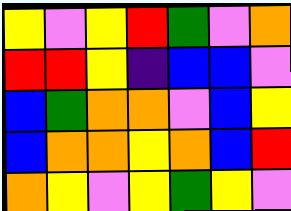[["yellow", "violet", "yellow", "red", "green", "violet", "orange"], ["red", "red", "yellow", "indigo", "blue", "blue", "violet"], ["blue", "green", "orange", "orange", "violet", "blue", "yellow"], ["blue", "orange", "orange", "yellow", "orange", "blue", "red"], ["orange", "yellow", "violet", "yellow", "green", "yellow", "violet"]]